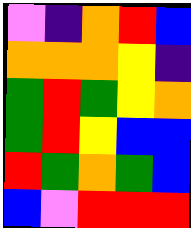[["violet", "indigo", "orange", "red", "blue"], ["orange", "orange", "orange", "yellow", "indigo"], ["green", "red", "green", "yellow", "orange"], ["green", "red", "yellow", "blue", "blue"], ["red", "green", "orange", "green", "blue"], ["blue", "violet", "red", "red", "red"]]